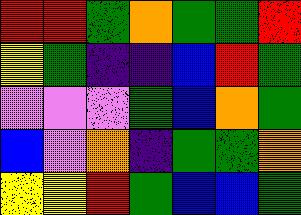[["red", "red", "green", "orange", "green", "green", "red"], ["yellow", "green", "indigo", "indigo", "blue", "red", "green"], ["violet", "violet", "violet", "green", "blue", "orange", "green"], ["blue", "violet", "orange", "indigo", "green", "green", "orange"], ["yellow", "yellow", "red", "green", "blue", "blue", "green"]]